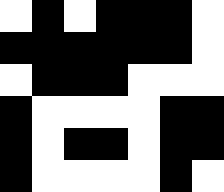[["white", "black", "white", "black", "black", "black", "white"], ["black", "black", "black", "black", "black", "black", "white"], ["white", "black", "black", "black", "white", "white", "white"], ["black", "white", "white", "white", "white", "black", "black"], ["black", "white", "black", "black", "white", "black", "black"], ["black", "white", "white", "white", "white", "black", "white"]]